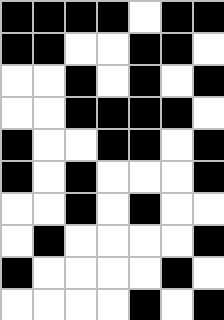[["black", "black", "black", "black", "white", "black", "black"], ["black", "black", "white", "white", "black", "black", "white"], ["white", "white", "black", "white", "black", "white", "black"], ["white", "white", "black", "black", "black", "black", "white"], ["black", "white", "white", "black", "black", "white", "black"], ["black", "white", "black", "white", "white", "white", "black"], ["white", "white", "black", "white", "black", "white", "white"], ["white", "black", "white", "white", "white", "white", "black"], ["black", "white", "white", "white", "white", "black", "white"], ["white", "white", "white", "white", "black", "white", "black"]]